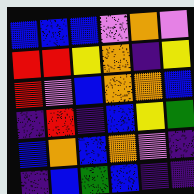[["blue", "blue", "blue", "violet", "orange", "violet"], ["red", "red", "yellow", "orange", "indigo", "yellow"], ["red", "violet", "blue", "orange", "orange", "blue"], ["indigo", "red", "indigo", "blue", "yellow", "green"], ["blue", "orange", "blue", "orange", "violet", "indigo"], ["indigo", "blue", "green", "blue", "indigo", "indigo"]]